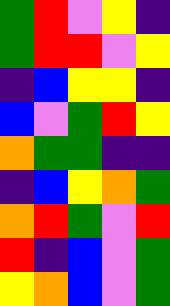[["green", "red", "violet", "yellow", "indigo"], ["green", "red", "red", "violet", "yellow"], ["indigo", "blue", "yellow", "yellow", "indigo"], ["blue", "violet", "green", "red", "yellow"], ["orange", "green", "green", "indigo", "indigo"], ["indigo", "blue", "yellow", "orange", "green"], ["orange", "red", "green", "violet", "red"], ["red", "indigo", "blue", "violet", "green"], ["yellow", "orange", "blue", "violet", "green"]]